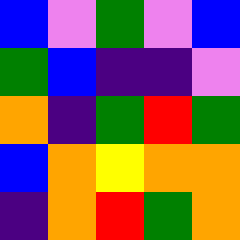[["blue", "violet", "green", "violet", "blue"], ["green", "blue", "indigo", "indigo", "violet"], ["orange", "indigo", "green", "red", "green"], ["blue", "orange", "yellow", "orange", "orange"], ["indigo", "orange", "red", "green", "orange"]]